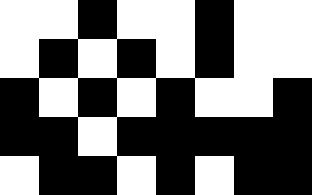[["white", "white", "black", "white", "white", "black", "white", "white"], ["white", "black", "white", "black", "white", "black", "white", "white"], ["black", "white", "black", "white", "black", "white", "white", "black"], ["black", "black", "white", "black", "black", "black", "black", "black"], ["white", "black", "black", "white", "black", "white", "black", "black"]]